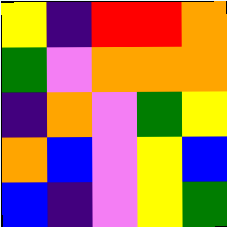[["yellow", "indigo", "red", "red", "orange"], ["green", "violet", "orange", "orange", "orange"], ["indigo", "orange", "violet", "green", "yellow"], ["orange", "blue", "violet", "yellow", "blue"], ["blue", "indigo", "violet", "yellow", "green"]]